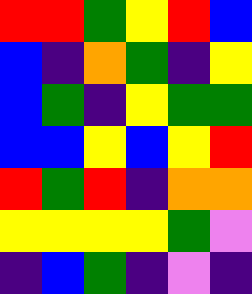[["red", "red", "green", "yellow", "red", "blue"], ["blue", "indigo", "orange", "green", "indigo", "yellow"], ["blue", "green", "indigo", "yellow", "green", "green"], ["blue", "blue", "yellow", "blue", "yellow", "red"], ["red", "green", "red", "indigo", "orange", "orange"], ["yellow", "yellow", "yellow", "yellow", "green", "violet"], ["indigo", "blue", "green", "indigo", "violet", "indigo"]]